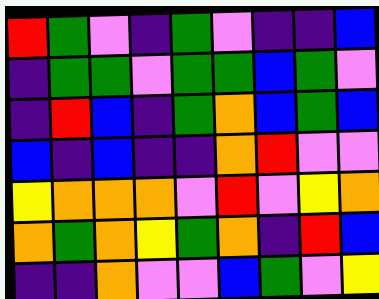[["red", "green", "violet", "indigo", "green", "violet", "indigo", "indigo", "blue"], ["indigo", "green", "green", "violet", "green", "green", "blue", "green", "violet"], ["indigo", "red", "blue", "indigo", "green", "orange", "blue", "green", "blue"], ["blue", "indigo", "blue", "indigo", "indigo", "orange", "red", "violet", "violet"], ["yellow", "orange", "orange", "orange", "violet", "red", "violet", "yellow", "orange"], ["orange", "green", "orange", "yellow", "green", "orange", "indigo", "red", "blue"], ["indigo", "indigo", "orange", "violet", "violet", "blue", "green", "violet", "yellow"]]